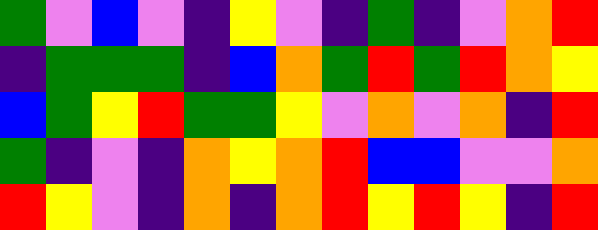[["green", "violet", "blue", "violet", "indigo", "yellow", "violet", "indigo", "green", "indigo", "violet", "orange", "red"], ["indigo", "green", "green", "green", "indigo", "blue", "orange", "green", "red", "green", "red", "orange", "yellow"], ["blue", "green", "yellow", "red", "green", "green", "yellow", "violet", "orange", "violet", "orange", "indigo", "red"], ["green", "indigo", "violet", "indigo", "orange", "yellow", "orange", "red", "blue", "blue", "violet", "violet", "orange"], ["red", "yellow", "violet", "indigo", "orange", "indigo", "orange", "red", "yellow", "red", "yellow", "indigo", "red"]]